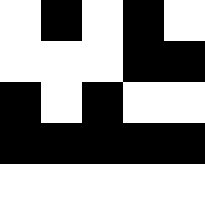[["white", "black", "white", "black", "white"], ["white", "white", "white", "black", "black"], ["black", "white", "black", "white", "white"], ["black", "black", "black", "black", "black"], ["white", "white", "white", "white", "white"]]